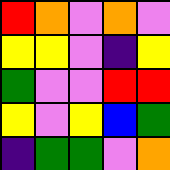[["red", "orange", "violet", "orange", "violet"], ["yellow", "yellow", "violet", "indigo", "yellow"], ["green", "violet", "violet", "red", "red"], ["yellow", "violet", "yellow", "blue", "green"], ["indigo", "green", "green", "violet", "orange"]]